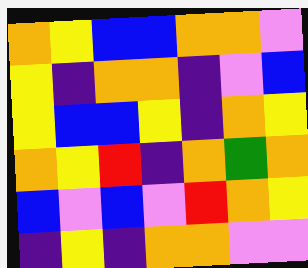[["orange", "yellow", "blue", "blue", "orange", "orange", "violet"], ["yellow", "indigo", "orange", "orange", "indigo", "violet", "blue"], ["yellow", "blue", "blue", "yellow", "indigo", "orange", "yellow"], ["orange", "yellow", "red", "indigo", "orange", "green", "orange"], ["blue", "violet", "blue", "violet", "red", "orange", "yellow"], ["indigo", "yellow", "indigo", "orange", "orange", "violet", "violet"]]